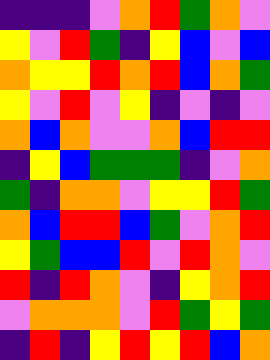[["indigo", "indigo", "indigo", "violet", "orange", "red", "green", "orange", "violet"], ["yellow", "violet", "red", "green", "indigo", "yellow", "blue", "violet", "blue"], ["orange", "yellow", "yellow", "red", "orange", "red", "blue", "orange", "green"], ["yellow", "violet", "red", "violet", "yellow", "indigo", "violet", "indigo", "violet"], ["orange", "blue", "orange", "violet", "violet", "orange", "blue", "red", "red"], ["indigo", "yellow", "blue", "green", "green", "green", "indigo", "violet", "orange"], ["green", "indigo", "orange", "orange", "violet", "yellow", "yellow", "red", "green"], ["orange", "blue", "red", "red", "blue", "green", "violet", "orange", "red"], ["yellow", "green", "blue", "blue", "red", "violet", "red", "orange", "violet"], ["red", "indigo", "red", "orange", "violet", "indigo", "yellow", "orange", "red"], ["violet", "orange", "orange", "orange", "violet", "red", "green", "yellow", "green"], ["indigo", "red", "indigo", "yellow", "red", "yellow", "red", "blue", "orange"]]